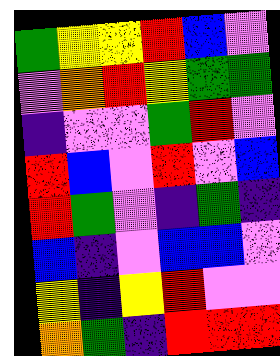[["green", "yellow", "yellow", "red", "blue", "violet"], ["violet", "orange", "red", "yellow", "green", "green"], ["indigo", "violet", "violet", "green", "red", "violet"], ["red", "blue", "violet", "red", "violet", "blue"], ["red", "green", "violet", "indigo", "green", "indigo"], ["blue", "indigo", "violet", "blue", "blue", "violet"], ["yellow", "indigo", "yellow", "red", "violet", "violet"], ["orange", "green", "indigo", "red", "red", "red"]]